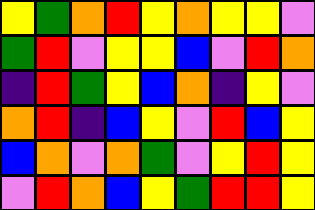[["yellow", "green", "orange", "red", "yellow", "orange", "yellow", "yellow", "violet"], ["green", "red", "violet", "yellow", "yellow", "blue", "violet", "red", "orange"], ["indigo", "red", "green", "yellow", "blue", "orange", "indigo", "yellow", "violet"], ["orange", "red", "indigo", "blue", "yellow", "violet", "red", "blue", "yellow"], ["blue", "orange", "violet", "orange", "green", "violet", "yellow", "red", "yellow"], ["violet", "red", "orange", "blue", "yellow", "green", "red", "red", "yellow"]]